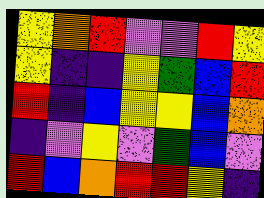[["yellow", "orange", "red", "violet", "violet", "red", "yellow"], ["yellow", "indigo", "indigo", "yellow", "green", "blue", "red"], ["red", "indigo", "blue", "yellow", "yellow", "blue", "orange"], ["indigo", "violet", "yellow", "violet", "green", "blue", "violet"], ["red", "blue", "orange", "red", "red", "yellow", "indigo"]]